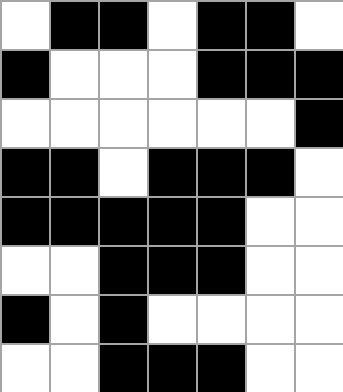[["white", "black", "black", "white", "black", "black", "white"], ["black", "white", "white", "white", "black", "black", "black"], ["white", "white", "white", "white", "white", "white", "black"], ["black", "black", "white", "black", "black", "black", "white"], ["black", "black", "black", "black", "black", "white", "white"], ["white", "white", "black", "black", "black", "white", "white"], ["black", "white", "black", "white", "white", "white", "white"], ["white", "white", "black", "black", "black", "white", "white"]]